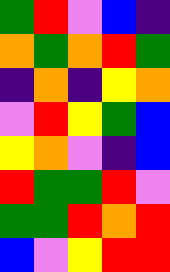[["green", "red", "violet", "blue", "indigo"], ["orange", "green", "orange", "red", "green"], ["indigo", "orange", "indigo", "yellow", "orange"], ["violet", "red", "yellow", "green", "blue"], ["yellow", "orange", "violet", "indigo", "blue"], ["red", "green", "green", "red", "violet"], ["green", "green", "red", "orange", "red"], ["blue", "violet", "yellow", "red", "red"]]